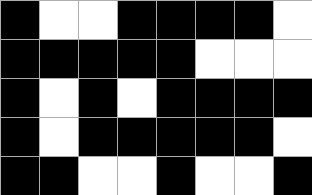[["black", "white", "white", "black", "black", "black", "black", "white"], ["black", "black", "black", "black", "black", "white", "white", "white"], ["black", "white", "black", "white", "black", "black", "black", "black"], ["black", "white", "black", "black", "black", "black", "black", "white"], ["black", "black", "white", "white", "black", "white", "white", "black"]]